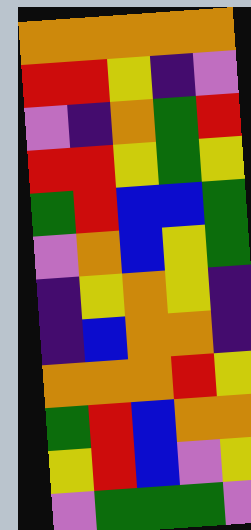[["orange", "orange", "orange", "orange", "orange"], ["red", "red", "yellow", "indigo", "violet"], ["violet", "indigo", "orange", "green", "red"], ["red", "red", "yellow", "green", "yellow"], ["green", "red", "blue", "blue", "green"], ["violet", "orange", "blue", "yellow", "green"], ["indigo", "yellow", "orange", "yellow", "indigo"], ["indigo", "blue", "orange", "orange", "indigo"], ["orange", "orange", "orange", "red", "yellow"], ["green", "red", "blue", "orange", "orange"], ["yellow", "red", "blue", "violet", "yellow"], ["violet", "green", "green", "green", "violet"]]